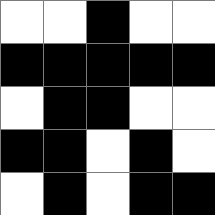[["white", "white", "black", "white", "white"], ["black", "black", "black", "black", "black"], ["white", "black", "black", "white", "white"], ["black", "black", "white", "black", "white"], ["white", "black", "white", "black", "black"]]